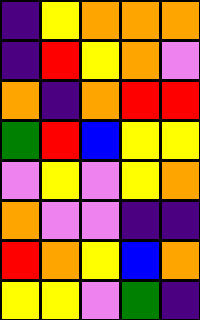[["indigo", "yellow", "orange", "orange", "orange"], ["indigo", "red", "yellow", "orange", "violet"], ["orange", "indigo", "orange", "red", "red"], ["green", "red", "blue", "yellow", "yellow"], ["violet", "yellow", "violet", "yellow", "orange"], ["orange", "violet", "violet", "indigo", "indigo"], ["red", "orange", "yellow", "blue", "orange"], ["yellow", "yellow", "violet", "green", "indigo"]]